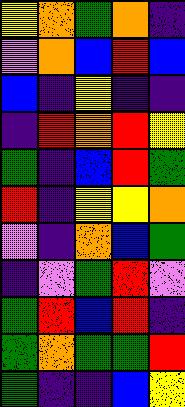[["yellow", "orange", "green", "orange", "indigo"], ["violet", "orange", "blue", "red", "blue"], ["blue", "indigo", "yellow", "indigo", "indigo"], ["indigo", "red", "orange", "red", "yellow"], ["green", "indigo", "blue", "red", "green"], ["red", "indigo", "yellow", "yellow", "orange"], ["violet", "indigo", "orange", "blue", "green"], ["indigo", "violet", "green", "red", "violet"], ["green", "red", "blue", "red", "indigo"], ["green", "orange", "green", "green", "red"], ["green", "indigo", "indigo", "blue", "yellow"]]